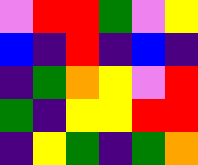[["violet", "red", "red", "green", "violet", "yellow"], ["blue", "indigo", "red", "indigo", "blue", "indigo"], ["indigo", "green", "orange", "yellow", "violet", "red"], ["green", "indigo", "yellow", "yellow", "red", "red"], ["indigo", "yellow", "green", "indigo", "green", "orange"]]